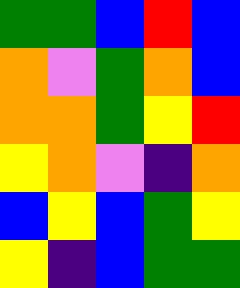[["green", "green", "blue", "red", "blue"], ["orange", "violet", "green", "orange", "blue"], ["orange", "orange", "green", "yellow", "red"], ["yellow", "orange", "violet", "indigo", "orange"], ["blue", "yellow", "blue", "green", "yellow"], ["yellow", "indigo", "blue", "green", "green"]]